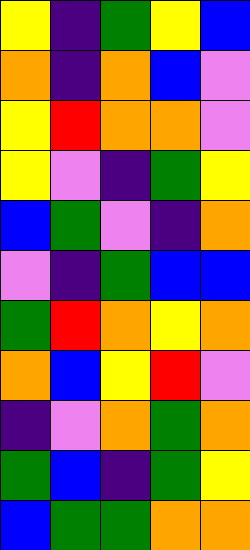[["yellow", "indigo", "green", "yellow", "blue"], ["orange", "indigo", "orange", "blue", "violet"], ["yellow", "red", "orange", "orange", "violet"], ["yellow", "violet", "indigo", "green", "yellow"], ["blue", "green", "violet", "indigo", "orange"], ["violet", "indigo", "green", "blue", "blue"], ["green", "red", "orange", "yellow", "orange"], ["orange", "blue", "yellow", "red", "violet"], ["indigo", "violet", "orange", "green", "orange"], ["green", "blue", "indigo", "green", "yellow"], ["blue", "green", "green", "orange", "orange"]]